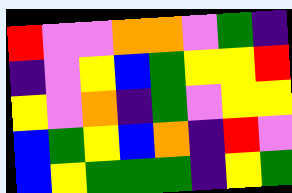[["red", "violet", "violet", "orange", "orange", "violet", "green", "indigo"], ["indigo", "violet", "yellow", "blue", "green", "yellow", "yellow", "red"], ["yellow", "violet", "orange", "indigo", "green", "violet", "yellow", "yellow"], ["blue", "green", "yellow", "blue", "orange", "indigo", "red", "violet"], ["blue", "yellow", "green", "green", "green", "indigo", "yellow", "green"]]